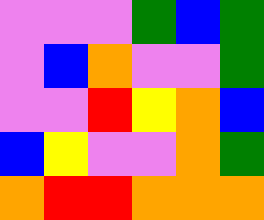[["violet", "violet", "violet", "green", "blue", "green"], ["violet", "blue", "orange", "violet", "violet", "green"], ["violet", "violet", "red", "yellow", "orange", "blue"], ["blue", "yellow", "violet", "violet", "orange", "green"], ["orange", "red", "red", "orange", "orange", "orange"]]